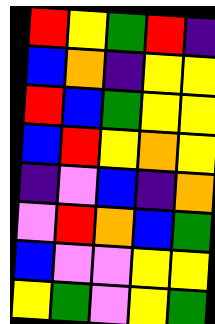[["red", "yellow", "green", "red", "indigo"], ["blue", "orange", "indigo", "yellow", "yellow"], ["red", "blue", "green", "yellow", "yellow"], ["blue", "red", "yellow", "orange", "yellow"], ["indigo", "violet", "blue", "indigo", "orange"], ["violet", "red", "orange", "blue", "green"], ["blue", "violet", "violet", "yellow", "yellow"], ["yellow", "green", "violet", "yellow", "green"]]